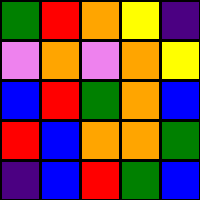[["green", "red", "orange", "yellow", "indigo"], ["violet", "orange", "violet", "orange", "yellow"], ["blue", "red", "green", "orange", "blue"], ["red", "blue", "orange", "orange", "green"], ["indigo", "blue", "red", "green", "blue"]]